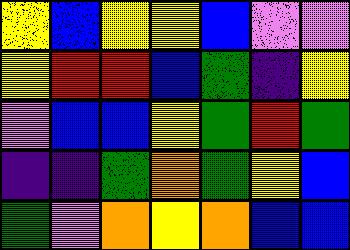[["yellow", "blue", "yellow", "yellow", "blue", "violet", "violet"], ["yellow", "red", "red", "blue", "green", "indigo", "yellow"], ["violet", "blue", "blue", "yellow", "green", "red", "green"], ["indigo", "indigo", "green", "orange", "green", "yellow", "blue"], ["green", "violet", "orange", "yellow", "orange", "blue", "blue"]]